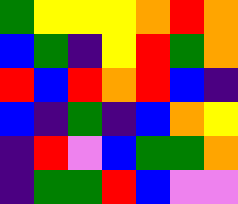[["green", "yellow", "yellow", "yellow", "orange", "red", "orange"], ["blue", "green", "indigo", "yellow", "red", "green", "orange"], ["red", "blue", "red", "orange", "red", "blue", "indigo"], ["blue", "indigo", "green", "indigo", "blue", "orange", "yellow"], ["indigo", "red", "violet", "blue", "green", "green", "orange"], ["indigo", "green", "green", "red", "blue", "violet", "violet"]]